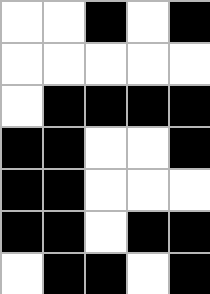[["white", "white", "black", "white", "black"], ["white", "white", "white", "white", "white"], ["white", "black", "black", "black", "black"], ["black", "black", "white", "white", "black"], ["black", "black", "white", "white", "white"], ["black", "black", "white", "black", "black"], ["white", "black", "black", "white", "black"]]